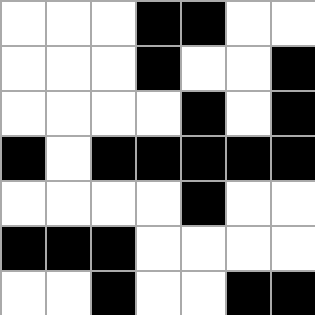[["white", "white", "white", "black", "black", "white", "white"], ["white", "white", "white", "black", "white", "white", "black"], ["white", "white", "white", "white", "black", "white", "black"], ["black", "white", "black", "black", "black", "black", "black"], ["white", "white", "white", "white", "black", "white", "white"], ["black", "black", "black", "white", "white", "white", "white"], ["white", "white", "black", "white", "white", "black", "black"]]